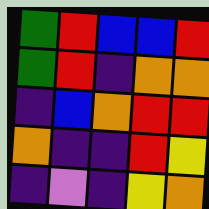[["green", "red", "blue", "blue", "red"], ["green", "red", "indigo", "orange", "orange"], ["indigo", "blue", "orange", "red", "red"], ["orange", "indigo", "indigo", "red", "yellow"], ["indigo", "violet", "indigo", "yellow", "orange"]]